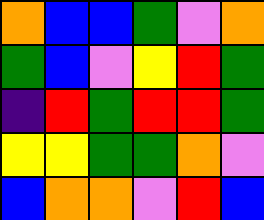[["orange", "blue", "blue", "green", "violet", "orange"], ["green", "blue", "violet", "yellow", "red", "green"], ["indigo", "red", "green", "red", "red", "green"], ["yellow", "yellow", "green", "green", "orange", "violet"], ["blue", "orange", "orange", "violet", "red", "blue"]]